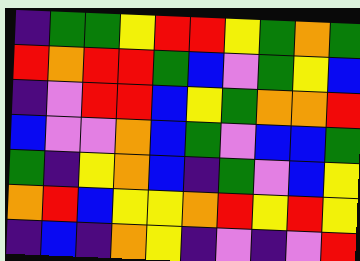[["indigo", "green", "green", "yellow", "red", "red", "yellow", "green", "orange", "green"], ["red", "orange", "red", "red", "green", "blue", "violet", "green", "yellow", "blue"], ["indigo", "violet", "red", "red", "blue", "yellow", "green", "orange", "orange", "red"], ["blue", "violet", "violet", "orange", "blue", "green", "violet", "blue", "blue", "green"], ["green", "indigo", "yellow", "orange", "blue", "indigo", "green", "violet", "blue", "yellow"], ["orange", "red", "blue", "yellow", "yellow", "orange", "red", "yellow", "red", "yellow"], ["indigo", "blue", "indigo", "orange", "yellow", "indigo", "violet", "indigo", "violet", "red"]]